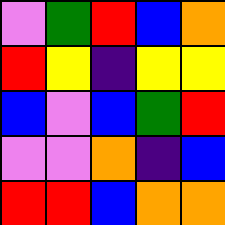[["violet", "green", "red", "blue", "orange"], ["red", "yellow", "indigo", "yellow", "yellow"], ["blue", "violet", "blue", "green", "red"], ["violet", "violet", "orange", "indigo", "blue"], ["red", "red", "blue", "orange", "orange"]]